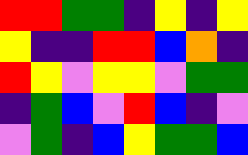[["red", "red", "green", "green", "indigo", "yellow", "indigo", "yellow"], ["yellow", "indigo", "indigo", "red", "red", "blue", "orange", "indigo"], ["red", "yellow", "violet", "yellow", "yellow", "violet", "green", "green"], ["indigo", "green", "blue", "violet", "red", "blue", "indigo", "violet"], ["violet", "green", "indigo", "blue", "yellow", "green", "green", "blue"]]